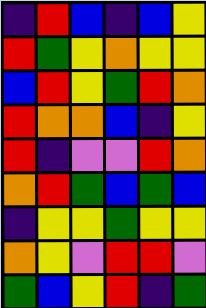[["indigo", "red", "blue", "indigo", "blue", "yellow"], ["red", "green", "yellow", "orange", "yellow", "yellow"], ["blue", "red", "yellow", "green", "red", "orange"], ["red", "orange", "orange", "blue", "indigo", "yellow"], ["red", "indigo", "violet", "violet", "red", "orange"], ["orange", "red", "green", "blue", "green", "blue"], ["indigo", "yellow", "yellow", "green", "yellow", "yellow"], ["orange", "yellow", "violet", "red", "red", "violet"], ["green", "blue", "yellow", "red", "indigo", "green"]]